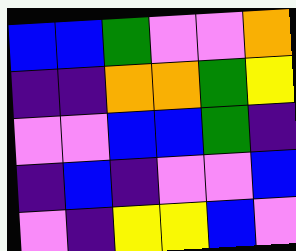[["blue", "blue", "green", "violet", "violet", "orange"], ["indigo", "indigo", "orange", "orange", "green", "yellow"], ["violet", "violet", "blue", "blue", "green", "indigo"], ["indigo", "blue", "indigo", "violet", "violet", "blue"], ["violet", "indigo", "yellow", "yellow", "blue", "violet"]]